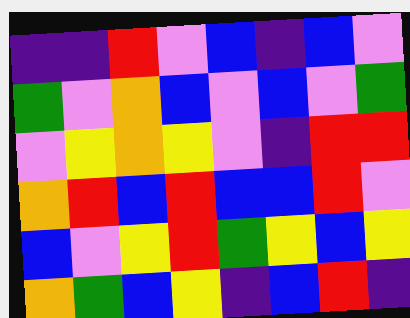[["indigo", "indigo", "red", "violet", "blue", "indigo", "blue", "violet"], ["green", "violet", "orange", "blue", "violet", "blue", "violet", "green"], ["violet", "yellow", "orange", "yellow", "violet", "indigo", "red", "red"], ["orange", "red", "blue", "red", "blue", "blue", "red", "violet"], ["blue", "violet", "yellow", "red", "green", "yellow", "blue", "yellow"], ["orange", "green", "blue", "yellow", "indigo", "blue", "red", "indigo"]]